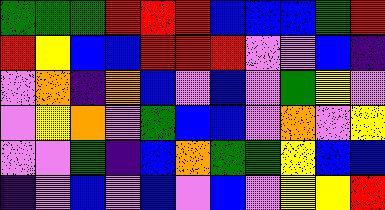[["green", "green", "green", "red", "red", "red", "blue", "blue", "blue", "green", "red"], ["red", "yellow", "blue", "blue", "red", "red", "red", "violet", "violet", "blue", "indigo"], ["violet", "orange", "indigo", "orange", "blue", "violet", "blue", "violet", "green", "yellow", "violet"], ["violet", "yellow", "orange", "violet", "green", "blue", "blue", "violet", "orange", "violet", "yellow"], ["violet", "violet", "green", "indigo", "blue", "orange", "green", "green", "yellow", "blue", "blue"], ["indigo", "violet", "blue", "violet", "blue", "violet", "blue", "violet", "yellow", "yellow", "red"]]